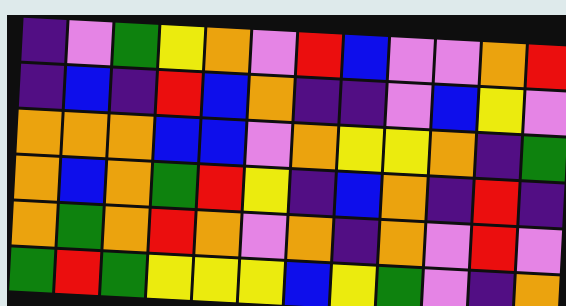[["indigo", "violet", "green", "yellow", "orange", "violet", "red", "blue", "violet", "violet", "orange", "red"], ["indigo", "blue", "indigo", "red", "blue", "orange", "indigo", "indigo", "violet", "blue", "yellow", "violet"], ["orange", "orange", "orange", "blue", "blue", "violet", "orange", "yellow", "yellow", "orange", "indigo", "green"], ["orange", "blue", "orange", "green", "red", "yellow", "indigo", "blue", "orange", "indigo", "red", "indigo"], ["orange", "green", "orange", "red", "orange", "violet", "orange", "indigo", "orange", "violet", "red", "violet"], ["green", "red", "green", "yellow", "yellow", "yellow", "blue", "yellow", "green", "violet", "indigo", "orange"]]